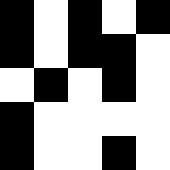[["black", "white", "black", "white", "black"], ["black", "white", "black", "black", "white"], ["white", "black", "white", "black", "white"], ["black", "white", "white", "white", "white"], ["black", "white", "white", "black", "white"]]